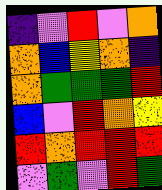[["indigo", "violet", "red", "violet", "orange"], ["orange", "blue", "yellow", "orange", "indigo"], ["orange", "green", "green", "green", "red"], ["blue", "violet", "red", "orange", "yellow"], ["red", "orange", "red", "red", "red"], ["violet", "green", "violet", "red", "green"]]